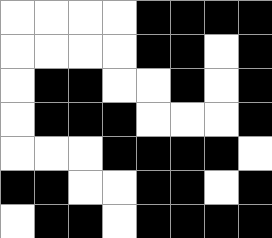[["white", "white", "white", "white", "black", "black", "black", "black"], ["white", "white", "white", "white", "black", "black", "white", "black"], ["white", "black", "black", "white", "white", "black", "white", "black"], ["white", "black", "black", "black", "white", "white", "white", "black"], ["white", "white", "white", "black", "black", "black", "black", "white"], ["black", "black", "white", "white", "black", "black", "white", "black"], ["white", "black", "black", "white", "black", "black", "black", "black"]]